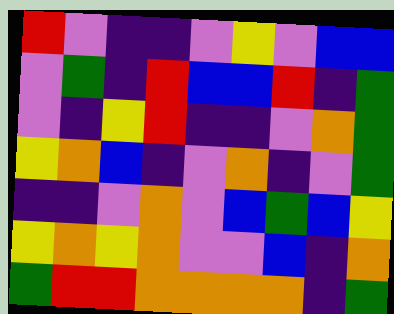[["red", "violet", "indigo", "indigo", "violet", "yellow", "violet", "blue", "blue"], ["violet", "green", "indigo", "red", "blue", "blue", "red", "indigo", "green"], ["violet", "indigo", "yellow", "red", "indigo", "indigo", "violet", "orange", "green"], ["yellow", "orange", "blue", "indigo", "violet", "orange", "indigo", "violet", "green"], ["indigo", "indigo", "violet", "orange", "violet", "blue", "green", "blue", "yellow"], ["yellow", "orange", "yellow", "orange", "violet", "violet", "blue", "indigo", "orange"], ["green", "red", "red", "orange", "orange", "orange", "orange", "indigo", "green"]]